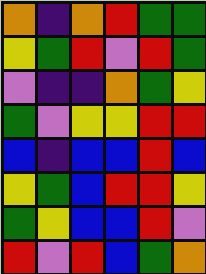[["orange", "indigo", "orange", "red", "green", "green"], ["yellow", "green", "red", "violet", "red", "green"], ["violet", "indigo", "indigo", "orange", "green", "yellow"], ["green", "violet", "yellow", "yellow", "red", "red"], ["blue", "indigo", "blue", "blue", "red", "blue"], ["yellow", "green", "blue", "red", "red", "yellow"], ["green", "yellow", "blue", "blue", "red", "violet"], ["red", "violet", "red", "blue", "green", "orange"]]